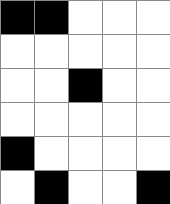[["black", "black", "white", "white", "white"], ["white", "white", "white", "white", "white"], ["white", "white", "black", "white", "white"], ["white", "white", "white", "white", "white"], ["black", "white", "white", "white", "white"], ["white", "black", "white", "white", "black"]]